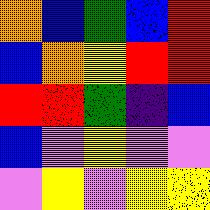[["orange", "blue", "green", "blue", "red"], ["blue", "orange", "yellow", "red", "red"], ["red", "red", "green", "indigo", "blue"], ["blue", "violet", "yellow", "violet", "violet"], ["violet", "yellow", "violet", "yellow", "yellow"]]